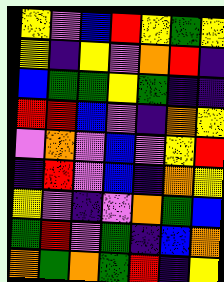[["yellow", "violet", "blue", "red", "yellow", "green", "yellow"], ["yellow", "indigo", "yellow", "violet", "orange", "red", "indigo"], ["blue", "green", "green", "yellow", "green", "indigo", "indigo"], ["red", "red", "blue", "violet", "indigo", "orange", "yellow"], ["violet", "orange", "violet", "blue", "violet", "yellow", "red"], ["indigo", "red", "violet", "blue", "indigo", "orange", "yellow"], ["yellow", "violet", "indigo", "violet", "orange", "green", "blue"], ["green", "red", "violet", "green", "indigo", "blue", "orange"], ["orange", "green", "orange", "green", "red", "indigo", "yellow"]]